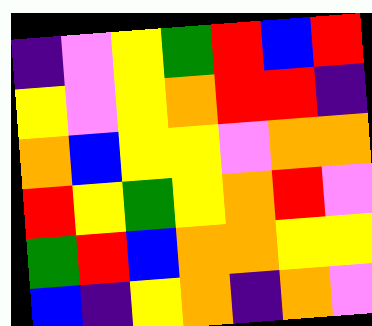[["indigo", "violet", "yellow", "green", "red", "blue", "red"], ["yellow", "violet", "yellow", "orange", "red", "red", "indigo"], ["orange", "blue", "yellow", "yellow", "violet", "orange", "orange"], ["red", "yellow", "green", "yellow", "orange", "red", "violet"], ["green", "red", "blue", "orange", "orange", "yellow", "yellow"], ["blue", "indigo", "yellow", "orange", "indigo", "orange", "violet"]]